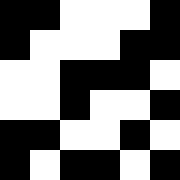[["black", "black", "white", "white", "white", "black"], ["black", "white", "white", "white", "black", "black"], ["white", "white", "black", "black", "black", "white"], ["white", "white", "black", "white", "white", "black"], ["black", "black", "white", "white", "black", "white"], ["black", "white", "black", "black", "white", "black"]]